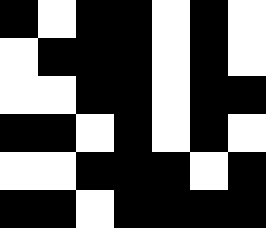[["black", "white", "black", "black", "white", "black", "white"], ["white", "black", "black", "black", "white", "black", "white"], ["white", "white", "black", "black", "white", "black", "black"], ["black", "black", "white", "black", "white", "black", "white"], ["white", "white", "black", "black", "black", "white", "black"], ["black", "black", "white", "black", "black", "black", "black"]]